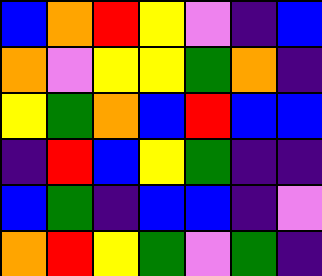[["blue", "orange", "red", "yellow", "violet", "indigo", "blue"], ["orange", "violet", "yellow", "yellow", "green", "orange", "indigo"], ["yellow", "green", "orange", "blue", "red", "blue", "blue"], ["indigo", "red", "blue", "yellow", "green", "indigo", "indigo"], ["blue", "green", "indigo", "blue", "blue", "indigo", "violet"], ["orange", "red", "yellow", "green", "violet", "green", "indigo"]]